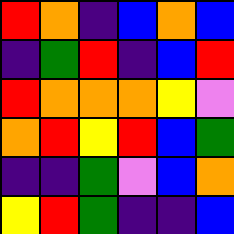[["red", "orange", "indigo", "blue", "orange", "blue"], ["indigo", "green", "red", "indigo", "blue", "red"], ["red", "orange", "orange", "orange", "yellow", "violet"], ["orange", "red", "yellow", "red", "blue", "green"], ["indigo", "indigo", "green", "violet", "blue", "orange"], ["yellow", "red", "green", "indigo", "indigo", "blue"]]